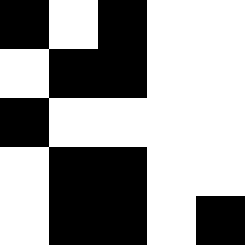[["black", "white", "black", "white", "white"], ["white", "black", "black", "white", "white"], ["black", "white", "white", "white", "white"], ["white", "black", "black", "white", "white"], ["white", "black", "black", "white", "black"]]